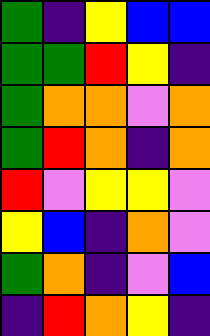[["green", "indigo", "yellow", "blue", "blue"], ["green", "green", "red", "yellow", "indigo"], ["green", "orange", "orange", "violet", "orange"], ["green", "red", "orange", "indigo", "orange"], ["red", "violet", "yellow", "yellow", "violet"], ["yellow", "blue", "indigo", "orange", "violet"], ["green", "orange", "indigo", "violet", "blue"], ["indigo", "red", "orange", "yellow", "indigo"]]